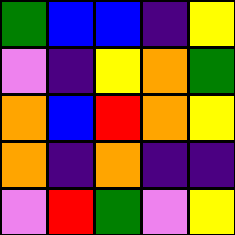[["green", "blue", "blue", "indigo", "yellow"], ["violet", "indigo", "yellow", "orange", "green"], ["orange", "blue", "red", "orange", "yellow"], ["orange", "indigo", "orange", "indigo", "indigo"], ["violet", "red", "green", "violet", "yellow"]]